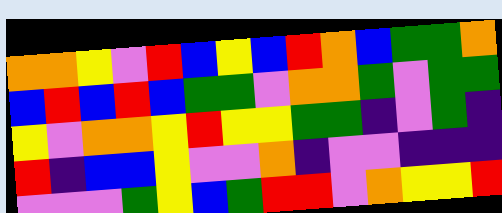[["orange", "orange", "yellow", "violet", "red", "blue", "yellow", "blue", "red", "orange", "blue", "green", "green", "orange"], ["blue", "red", "blue", "red", "blue", "green", "green", "violet", "orange", "orange", "green", "violet", "green", "green"], ["yellow", "violet", "orange", "orange", "yellow", "red", "yellow", "yellow", "green", "green", "indigo", "violet", "green", "indigo"], ["red", "indigo", "blue", "blue", "yellow", "violet", "violet", "orange", "indigo", "violet", "violet", "indigo", "indigo", "indigo"], ["violet", "violet", "violet", "green", "yellow", "blue", "green", "red", "red", "violet", "orange", "yellow", "yellow", "red"]]